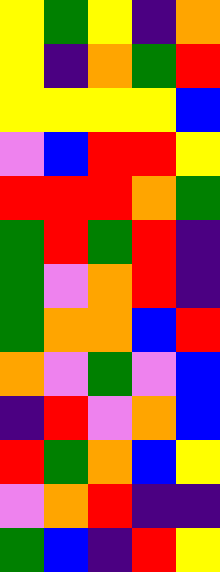[["yellow", "green", "yellow", "indigo", "orange"], ["yellow", "indigo", "orange", "green", "red"], ["yellow", "yellow", "yellow", "yellow", "blue"], ["violet", "blue", "red", "red", "yellow"], ["red", "red", "red", "orange", "green"], ["green", "red", "green", "red", "indigo"], ["green", "violet", "orange", "red", "indigo"], ["green", "orange", "orange", "blue", "red"], ["orange", "violet", "green", "violet", "blue"], ["indigo", "red", "violet", "orange", "blue"], ["red", "green", "orange", "blue", "yellow"], ["violet", "orange", "red", "indigo", "indigo"], ["green", "blue", "indigo", "red", "yellow"]]